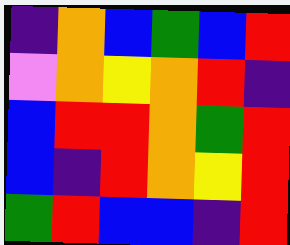[["indigo", "orange", "blue", "green", "blue", "red"], ["violet", "orange", "yellow", "orange", "red", "indigo"], ["blue", "red", "red", "orange", "green", "red"], ["blue", "indigo", "red", "orange", "yellow", "red"], ["green", "red", "blue", "blue", "indigo", "red"]]